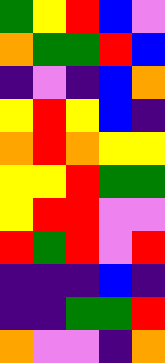[["green", "yellow", "red", "blue", "violet"], ["orange", "green", "green", "red", "blue"], ["indigo", "violet", "indigo", "blue", "orange"], ["yellow", "red", "yellow", "blue", "indigo"], ["orange", "red", "orange", "yellow", "yellow"], ["yellow", "yellow", "red", "green", "green"], ["yellow", "red", "red", "violet", "violet"], ["red", "green", "red", "violet", "red"], ["indigo", "indigo", "indigo", "blue", "indigo"], ["indigo", "indigo", "green", "green", "red"], ["orange", "violet", "violet", "indigo", "orange"]]